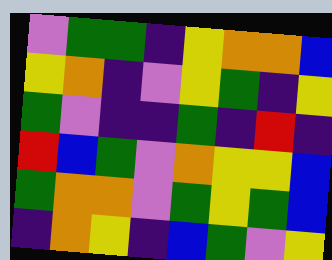[["violet", "green", "green", "indigo", "yellow", "orange", "orange", "blue"], ["yellow", "orange", "indigo", "violet", "yellow", "green", "indigo", "yellow"], ["green", "violet", "indigo", "indigo", "green", "indigo", "red", "indigo"], ["red", "blue", "green", "violet", "orange", "yellow", "yellow", "blue"], ["green", "orange", "orange", "violet", "green", "yellow", "green", "blue"], ["indigo", "orange", "yellow", "indigo", "blue", "green", "violet", "yellow"]]